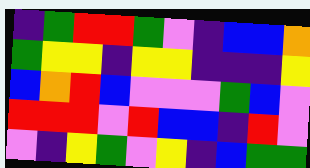[["indigo", "green", "red", "red", "green", "violet", "indigo", "blue", "blue", "orange"], ["green", "yellow", "yellow", "indigo", "yellow", "yellow", "indigo", "indigo", "indigo", "yellow"], ["blue", "orange", "red", "blue", "violet", "violet", "violet", "green", "blue", "violet"], ["red", "red", "red", "violet", "red", "blue", "blue", "indigo", "red", "violet"], ["violet", "indigo", "yellow", "green", "violet", "yellow", "indigo", "blue", "green", "green"]]